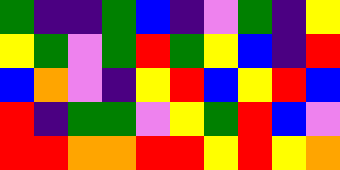[["green", "indigo", "indigo", "green", "blue", "indigo", "violet", "green", "indigo", "yellow"], ["yellow", "green", "violet", "green", "red", "green", "yellow", "blue", "indigo", "red"], ["blue", "orange", "violet", "indigo", "yellow", "red", "blue", "yellow", "red", "blue"], ["red", "indigo", "green", "green", "violet", "yellow", "green", "red", "blue", "violet"], ["red", "red", "orange", "orange", "red", "red", "yellow", "red", "yellow", "orange"]]